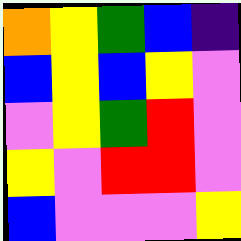[["orange", "yellow", "green", "blue", "indigo"], ["blue", "yellow", "blue", "yellow", "violet"], ["violet", "yellow", "green", "red", "violet"], ["yellow", "violet", "red", "red", "violet"], ["blue", "violet", "violet", "violet", "yellow"]]